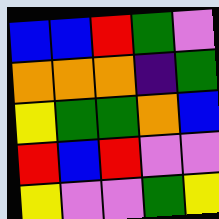[["blue", "blue", "red", "green", "violet"], ["orange", "orange", "orange", "indigo", "green"], ["yellow", "green", "green", "orange", "blue"], ["red", "blue", "red", "violet", "violet"], ["yellow", "violet", "violet", "green", "yellow"]]